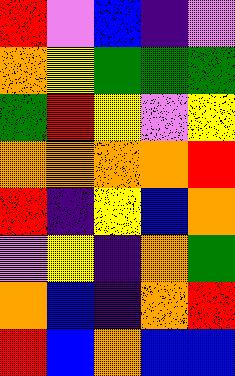[["red", "violet", "blue", "indigo", "violet"], ["orange", "yellow", "green", "green", "green"], ["green", "red", "yellow", "violet", "yellow"], ["orange", "orange", "orange", "orange", "red"], ["red", "indigo", "yellow", "blue", "orange"], ["violet", "yellow", "indigo", "orange", "green"], ["orange", "blue", "indigo", "orange", "red"], ["red", "blue", "orange", "blue", "blue"]]